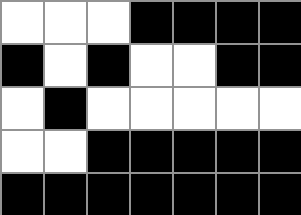[["white", "white", "white", "black", "black", "black", "black"], ["black", "white", "black", "white", "white", "black", "black"], ["white", "black", "white", "white", "white", "white", "white"], ["white", "white", "black", "black", "black", "black", "black"], ["black", "black", "black", "black", "black", "black", "black"]]